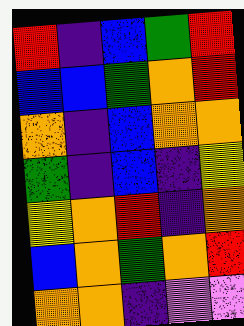[["red", "indigo", "blue", "green", "red"], ["blue", "blue", "green", "orange", "red"], ["orange", "indigo", "blue", "orange", "orange"], ["green", "indigo", "blue", "indigo", "yellow"], ["yellow", "orange", "red", "indigo", "orange"], ["blue", "orange", "green", "orange", "red"], ["orange", "orange", "indigo", "violet", "violet"]]